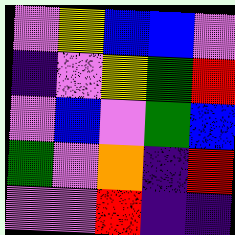[["violet", "yellow", "blue", "blue", "violet"], ["indigo", "violet", "yellow", "green", "red"], ["violet", "blue", "violet", "green", "blue"], ["green", "violet", "orange", "indigo", "red"], ["violet", "violet", "red", "indigo", "indigo"]]